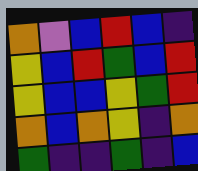[["orange", "violet", "blue", "red", "blue", "indigo"], ["yellow", "blue", "red", "green", "blue", "red"], ["yellow", "blue", "blue", "yellow", "green", "red"], ["orange", "blue", "orange", "yellow", "indigo", "orange"], ["green", "indigo", "indigo", "green", "indigo", "blue"]]